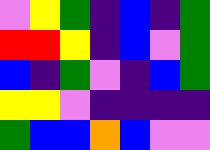[["violet", "yellow", "green", "indigo", "blue", "indigo", "green"], ["red", "red", "yellow", "indigo", "blue", "violet", "green"], ["blue", "indigo", "green", "violet", "indigo", "blue", "green"], ["yellow", "yellow", "violet", "indigo", "indigo", "indigo", "indigo"], ["green", "blue", "blue", "orange", "blue", "violet", "violet"]]